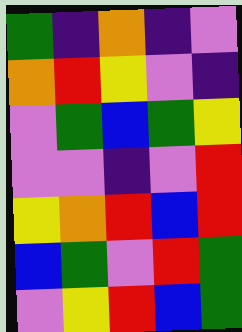[["green", "indigo", "orange", "indigo", "violet"], ["orange", "red", "yellow", "violet", "indigo"], ["violet", "green", "blue", "green", "yellow"], ["violet", "violet", "indigo", "violet", "red"], ["yellow", "orange", "red", "blue", "red"], ["blue", "green", "violet", "red", "green"], ["violet", "yellow", "red", "blue", "green"]]